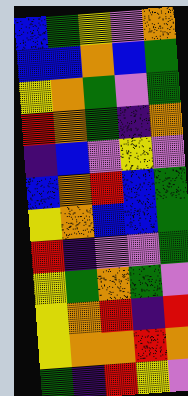[["blue", "green", "yellow", "violet", "orange"], ["blue", "blue", "orange", "blue", "green"], ["yellow", "orange", "green", "violet", "green"], ["red", "orange", "green", "indigo", "orange"], ["indigo", "blue", "violet", "yellow", "violet"], ["blue", "orange", "red", "blue", "green"], ["yellow", "orange", "blue", "blue", "green"], ["red", "indigo", "violet", "violet", "green"], ["yellow", "green", "orange", "green", "violet"], ["yellow", "orange", "red", "indigo", "red"], ["yellow", "orange", "orange", "red", "orange"], ["green", "indigo", "red", "yellow", "violet"]]